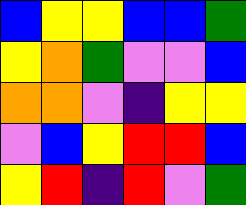[["blue", "yellow", "yellow", "blue", "blue", "green"], ["yellow", "orange", "green", "violet", "violet", "blue"], ["orange", "orange", "violet", "indigo", "yellow", "yellow"], ["violet", "blue", "yellow", "red", "red", "blue"], ["yellow", "red", "indigo", "red", "violet", "green"]]